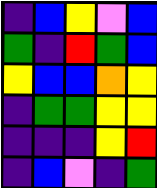[["indigo", "blue", "yellow", "violet", "blue"], ["green", "indigo", "red", "green", "blue"], ["yellow", "blue", "blue", "orange", "yellow"], ["indigo", "green", "green", "yellow", "yellow"], ["indigo", "indigo", "indigo", "yellow", "red"], ["indigo", "blue", "violet", "indigo", "green"]]